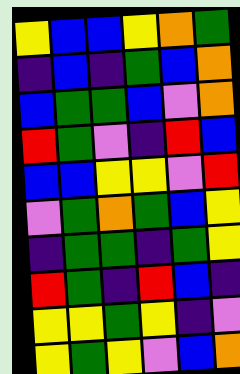[["yellow", "blue", "blue", "yellow", "orange", "green"], ["indigo", "blue", "indigo", "green", "blue", "orange"], ["blue", "green", "green", "blue", "violet", "orange"], ["red", "green", "violet", "indigo", "red", "blue"], ["blue", "blue", "yellow", "yellow", "violet", "red"], ["violet", "green", "orange", "green", "blue", "yellow"], ["indigo", "green", "green", "indigo", "green", "yellow"], ["red", "green", "indigo", "red", "blue", "indigo"], ["yellow", "yellow", "green", "yellow", "indigo", "violet"], ["yellow", "green", "yellow", "violet", "blue", "orange"]]